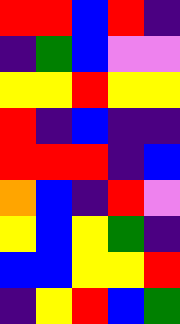[["red", "red", "blue", "red", "indigo"], ["indigo", "green", "blue", "violet", "violet"], ["yellow", "yellow", "red", "yellow", "yellow"], ["red", "indigo", "blue", "indigo", "indigo"], ["red", "red", "red", "indigo", "blue"], ["orange", "blue", "indigo", "red", "violet"], ["yellow", "blue", "yellow", "green", "indigo"], ["blue", "blue", "yellow", "yellow", "red"], ["indigo", "yellow", "red", "blue", "green"]]